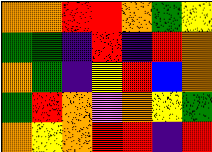[["orange", "orange", "red", "red", "orange", "green", "yellow"], ["green", "green", "indigo", "red", "indigo", "red", "orange"], ["orange", "green", "indigo", "yellow", "red", "blue", "orange"], ["green", "red", "orange", "violet", "orange", "yellow", "green"], ["orange", "yellow", "orange", "red", "red", "indigo", "red"]]